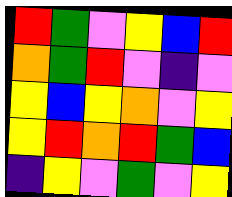[["red", "green", "violet", "yellow", "blue", "red"], ["orange", "green", "red", "violet", "indigo", "violet"], ["yellow", "blue", "yellow", "orange", "violet", "yellow"], ["yellow", "red", "orange", "red", "green", "blue"], ["indigo", "yellow", "violet", "green", "violet", "yellow"]]